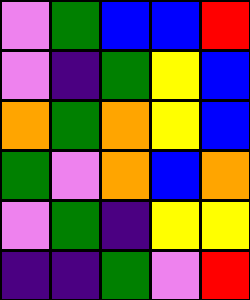[["violet", "green", "blue", "blue", "red"], ["violet", "indigo", "green", "yellow", "blue"], ["orange", "green", "orange", "yellow", "blue"], ["green", "violet", "orange", "blue", "orange"], ["violet", "green", "indigo", "yellow", "yellow"], ["indigo", "indigo", "green", "violet", "red"]]